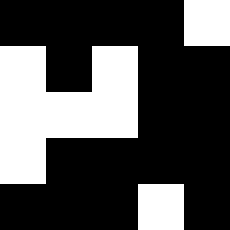[["black", "black", "black", "black", "white"], ["white", "black", "white", "black", "black"], ["white", "white", "white", "black", "black"], ["white", "black", "black", "black", "black"], ["black", "black", "black", "white", "black"]]